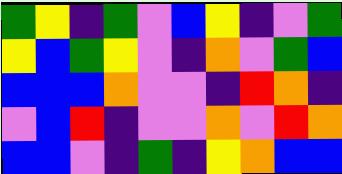[["green", "yellow", "indigo", "green", "violet", "blue", "yellow", "indigo", "violet", "green"], ["yellow", "blue", "green", "yellow", "violet", "indigo", "orange", "violet", "green", "blue"], ["blue", "blue", "blue", "orange", "violet", "violet", "indigo", "red", "orange", "indigo"], ["violet", "blue", "red", "indigo", "violet", "violet", "orange", "violet", "red", "orange"], ["blue", "blue", "violet", "indigo", "green", "indigo", "yellow", "orange", "blue", "blue"]]